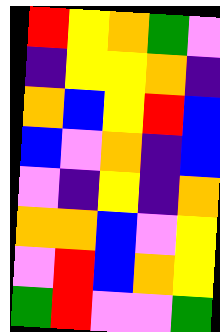[["red", "yellow", "orange", "green", "violet"], ["indigo", "yellow", "yellow", "orange", "indigo"], ["orange", "blue", "yellow", "red", "blue"], ["blue", "violet", "orange", "indigo", "blue"], ["violet", "indigo", "yellow", "indigo", "orange"], ["orange", "orange", "blue", "violet", "yellow"], ["violet", "red", "blue", "orange", "yellow"], ["green", "red", "violet", "violet", "green"]]